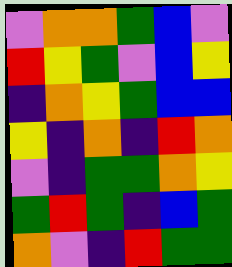[["violet", "orange", "orange", "green", "blue", "violet"], ["red", "yellow", "green", "violet", "blue", "yellow"], ["indigo", "orange", "yellow", "green", "blue", "blue"], ["yellow", "indigo", "orange", "indigo", "red", "orange"], ["violet", "indigo", "green", "green", "orange", "yellow"], ["green", "red", "green", "indigo", "blue", "green"], ["orange", "violet", "indigo", "red", "green", "green"]]